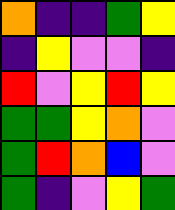[["orange", "indigo", "indigo", "green", "yellow"], ["indigo", "yellow", "violet", "violet", "indigo"], ["red", "violet", "yellow", "red", "yellow"], ["green", "green", "yellow", "orange", "violet"], ["green", "red", "orange", "blue", "violet"], ["green", "indigo", "violet", "yellow", "green"]]